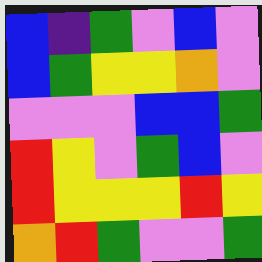[["blue", "indigo", "green", "violet", "blue", "violet"], ["blue", "green", "yellow", "yellow", "orange", "violet"], ["violet", "violet", "violet", "blue", "blue", "green"], ["red", "yellow", "violet", "green", "blue", "violet"], ["red", "yellow", "yellow", "yellow", "red", "yellow"], ["orange", "red", "green", "violet", "violet", "green"]]